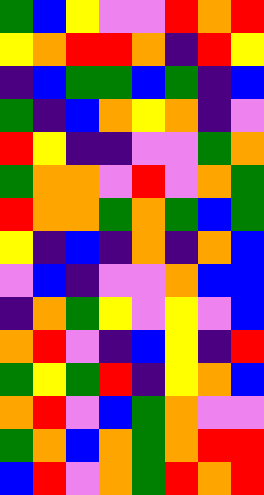[["green", "blue", "yellow", "violet", "violet", "red", "orange", "red"], ["yellow", "orange", "red", "red", "orange", "indigo", "red", "yellow"], ["indigo", "blue", "green", "green", "blue", "green", "indigo", "blue"], ["green", "indigo", "blue", "orange", "yellow", "orange", "indigo", "violet"], ["red", "yellow", "indigo", "indigo", "violet", "violet", "green", "orange"], ["green", "orange", "orange", "violet", "red", "violet", "orange", "green"], ["red", "orange", "orange", "green", "orange", "green", "blue", "green"], ["yellow", "indigo", "blue", "indigo", "orange", "indigo", "orange", "blue"], ["violet", "blue", "indigo", "violet", "violet", "orange", "blue", "blue"], ["indigo", "orange", "green", "yellow", "violet", "yellow", "violet", "blue"], ["orange", "red", "violet", "indigo", "blue", "yellow", "indigo", "red"], ["green", "yellow", "green", "red", "indigo", "yellow", "orange", "blue"], ["orange", "red", "violet", "blue", "green", "orange", "violet", "violet"], ["green", "orange", "blue", "orange", "green", "orange", "red", "red"], ["blue", "red", "violet", "orange", "green", "red", "orange", "red"]]